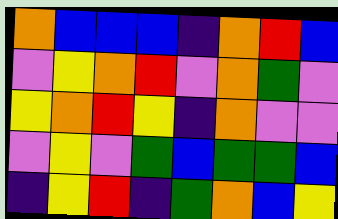[["orange", "blue", "blue", "blue", "indigo", "orange", "red", "blue"], ["violet", "yellow", "orange", "red", "violet", "orange", "green", "violet"], ["yellow", "orange", "red", "yellow", "indigo", "orange", "violet", "violet"], ["violet", "yellow", "violet", "green", "blue", "green", "green", "blue"], ["indigo", "yellow", "red", "indigo", "green", "orange", "blue", "yellow"]]